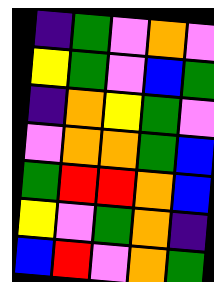[["indigo", "green", "violet", "orange", "violet"], ["yellow", "green", "violet", "blue", "green"], ["indigo", "orange", "yellow", "green", "violet"], ["violet", "orange", "orange", "green", "blue"], ["green", "red", "red", "orange", "blue"], ["yellow", "violet", "green", "orange", "indigo"], ["blue", "red", "violet", "orange", "green"]]